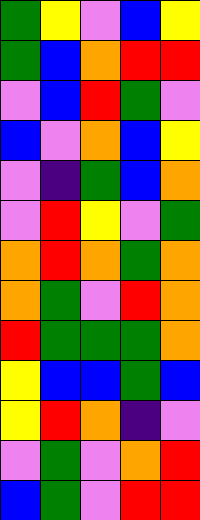[["green", "yellow", "violet", "blue", "yellow"], ["green", "blue", "orange", "red", "red"], ["violet", "blue", "red", "green", "violet"], ["blue", "violet", "orange", "blue", "yellow"], ["violet", "indigo", "green", "blue", "orange"], ["violet", "red", "yellow", "violet", "green"], ["orange", "red", "orange", "green", "orange"], ["orange", "green", "violet", "red", "orange"], ["red", "green", "green", "green", "orange"], ["yellow", "blue", "blue", "green", "blue"], ["yellow", "red", "orange", "indigo", "violet"], ["violet", "green", "violet", "orange", "red"], ["blue", "green", "violet", "red", "red"]]